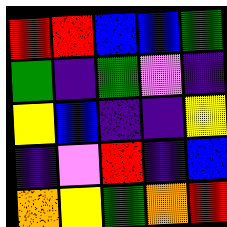[["red", "red", "blue", "blue", "green"], ["green", "indigo", "green", "violet", "indigo"], ["yellow", "blue", "indigo", "indigo", "yellow"], ["indigo", "violet", "red", "indigo", "blue"], ["orange", "yellow", "green", "orange", "red"]]